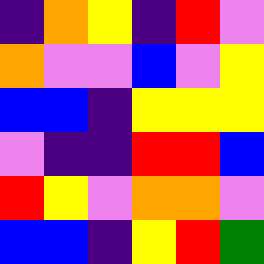[["indigo", "orange", "yellow", "indigo", "red", "violet"], ["orange", "violet", "violet", "blue", "violet", "yellow"], ["blue", "blue", "indigo", "yellow", "yellow", "yellow"], ["violet", "indigo", "indigo", "red", "red", "blue"], ["red", "yellow", "violet", "orange", "orange", "violet"], ["blue", "blue", "indigo", "yellow", "red", "green"]]